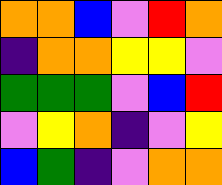[["orange", "orange", "blue", "violet", "red", "orange"], ["indigo", "orange", "orange", "yellow", "yellow", "violet"], ["green", "green", "green", "violet", "blue", "red"], ["violet", "yellow", "orange", "indigo", "violet", "yellow"], ["blue", "green", "indigo", "violet", "orange", "orange"]]